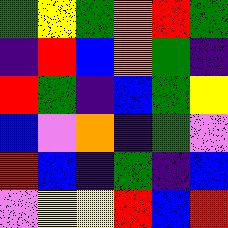[["green", "yellow", "green", "orange", "red", "green"], ["indigo", "red", "blue", "orange", "green", "indigo"], ["red", "green", "indigo", "blue", "green", "yellow"], ["blue", "violet", "orange", "indigo", "green", "violet"], ["red", "blue", "indigo", "green", "indigo", "blue"], ["violet", "yellow", "yellow", "red", "blue", "red"]]